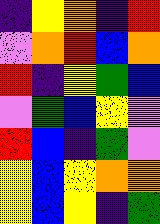[["indigo", "yellow", "orange", "indigo", "red"], ["violet", "orange", "red", "blue", "orange"], ["red", "indigo", "yellow", "green", "blue"], ["violet", "green", "blue", "yellow", "violet"], ["red", "blue", "indigo", "green", "violet"], ["yellow", "blue", "yellow", "orange", "orange"], ["yellow", "blue", "yellow", "indigo", "green"]]